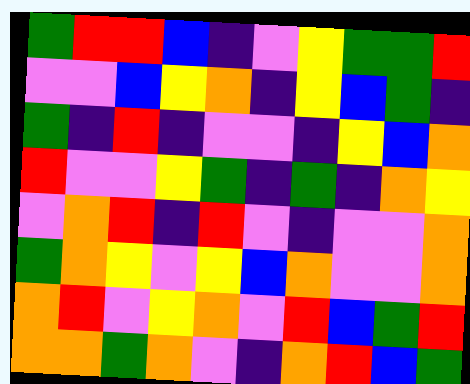[["green", "red", "red", "blue", "indigo", "violet", "yellow", "green", "green", "red"], ["violet", "violet", "blue", "yellow", "orange", "indigo", "yellow", "blue", "green", "indigo"], ["green", "indigo", "red", "indigo", "violet", "violet", "indigo", "yellow", "blue", "orange"], ["red", "violet", "violet", "yellow", "green", "indigo", "green", "indigo", "orange", "yellow"], ["violet", "orange", "red", "indigo", "red", "violet", "indigo", "violet", "violet", "orange"], ["green", "orange", "yellow", "violet", "yellow", "blue", "orange", "violet", "violet", "orange"], ["orange", "red", "violet", "yellow", "orange", "violet", "red", "blue", "green", "red"], ["orange", "orange", "green", "orange", "violet", "indigo", "orange", "red", "blue", "green"]]